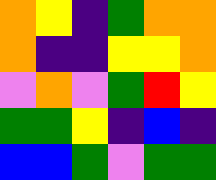[["orange", "yellow", "indigo", "green", "orange", "orange"], ["orange", "indigo", "indigo", "yellow", "yellow", "orange"], ["violet", "orange", "violet", "green", "red", "yellow"], ["green", "green", "yellow", "indigo", "blue", "indigo"], ["blue", "blue", "green", "violet", "green", "green"]]